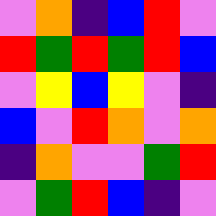[["violet", "orange", "indigo", "blue", "red", "violet"], ["red", "green", "red", "green", "red", "blue"], ["violet", "yellow", "blue", "yellow", "violet", "indigo"], ["blue", "violet", "red", "orange", "violet", "orange"], ["indigo", "orange", "violet", "violet", "green", "red"], ["violet", "green", "red", "blue", "indigo", "violet"]]